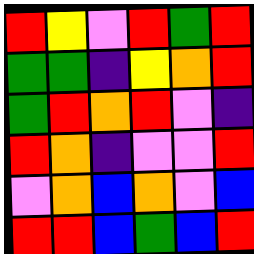[["red", "yellow", "violet", "red", "green", "red"], ["green", "green", "indigo", "yellow", "orange", "red"], ["green", "red", "orange", "red", "violet", "indigo"], ["red", "orange", "indigo", "violet", "violet", "red"], ["violet", "orange", "blue", "orange", "violet", "blue"], ["red", "red", "blue", "green", "blue", "red"]]